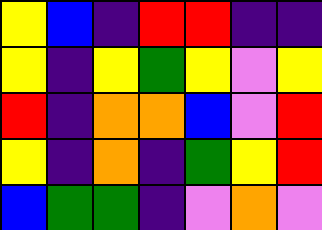[["yellow", "blue", "indigo", "red", "red", "indigo", "indigo"], ["yellow", "indigo", "yellow", "green", "yellow", "violet", "yellow"], ["red", "indigo", "orange", "orange", "blue", "violet", "red"], ["yellow", "indigo", "orange", "indigo", "green", "yellow", "red"], ["blue", "green", "green", "indigo", "violet", "orange", "violet"]]